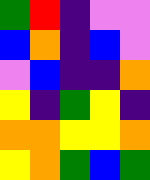[["green", "red", "indigo", "violet", "violet"], ["blue", "orange", "indigo", "blue", "violet"], ["violet", "blue", "indigo", "indigo", "orange"], ["yellow", "indigo", "green", "yellow", "indigo"], ["orange", "orange", "yellow", "yellow", "orange"], ["yellow", "orange", "green", "blue", "green"]]